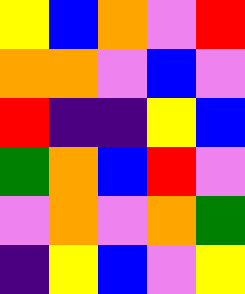[["yellow", "blue", "orange", "violet", "red"], ["orange", "orange", "violet", "blue", "violet"], ["red", "indigo", "indigo", "yellow", "blue"], ["green", "orange", "blue", "red", "violet"], ["violet", "orange", "violet", "orange", "green"], ["indigo", "yellow", "blue", "violet", "yellow"]]